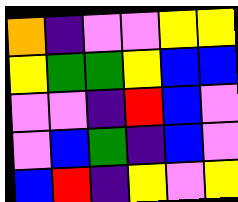[["orange", "indigo", "violet", "violet", "yellow", "yellow"], ["yellow", "green", "green", "yellow", "blue", "blue"], ["violet", "violet", "indigo", "red", "blue", "violet"], ["violet", "blue", "green", "indigo", "blue", "violet"], ["blue", "red", "indigo", "yellow", "violet", "yellow"]]